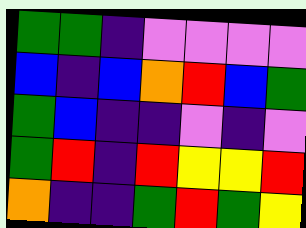[["green", "green", "indigo", "violet", "violet", "violet", "violet"], ["blue", "indigo", "blue", "orange", "red", "blue", "green"], ["green", "blue", "indigo", "indigo", "violet", "indigo", "violet"], ["green", "red", "indigo", "red", "yellow", "yellow", "red"], ["orange", "indigo", "indigo", "green", "red", "green", "yellow"]]